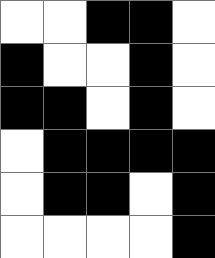[["white", "white", "black", "black", "white"], ["black", "white", "white", "black", "white"], ["black", "black", "white", "black", "white"], ["white", "black", "black", "black", "black"], ["white", "black", "black", "white", "black"], ["white", "white", "white", "white", "black"]]